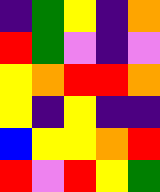[["indigo", "green", "yellow", "indigo", "orange"], ["red", "green", "violet", "indigo", "violet"], ["yellow", "orange", "red", "red", "orange"], ["yellow", "indigo", "yellow", "indigo", "indigo"], ["blue", "yellow", "yellow", "orange", "red"], ["red", "violet", "red", "yellow", "green"]]